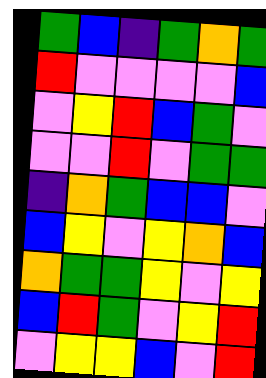[["green", "blue", "indigo", "green", "orange", "green"], ["red", "violet", "violet", "violet", "violet", "blue"], ["violet", "yellow", "red", "blue", "green", "violet"], ["violet", "violet", "red", "violet", "green", "green"], ["indigo", "orange", "green", "blue", "blue", "violet"], ["blue", "yellow", "violet", "yellow", "orange", "blue"], ["orange", "green", "green", "yellow", "violet", "yellow"], ["blue", "red", "green", "violet", "yellow", "red"], ["violet", "yellow", "yellow", "blue", "violet", "red"]]